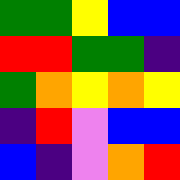[["green", "green", "yellow", "blue", "blue"], ["red", "red", "green", "green", "indigo"], ["green", "orange", "yellow", "orange", "yellow"], ["indigo", "red", "violet", "blue", "blue"], ["blue", "indigo", "violet", "orange", "red"]]